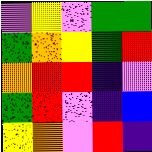[["violet", "yellow", "violet", "green", "green"], ["green", "orange", "yellow", "green", "red"], ["orange", "red", "red", "indigo", "violet"], ["green", "red", "violet", "indigo", "blue"], ["yellow", "orange", "violet", "red", "indigo"]]